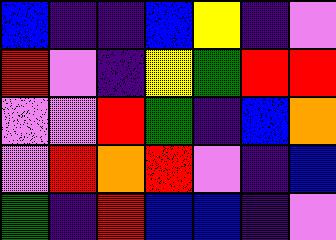[["blue", "indigo", "indigo", "blue", "yellow", "indigo", "violet"], ["red", "violet", "indigo", "yellow", "green", "red", "red"], ["violet", "violet", "red", "green", "indigo", "blue", "orange"], ["violet", "red", "orange", "red", "violet", "indigo", "blue"], ["green", "indigo", "red", "blue", "blue", "indigo", "violet"]]